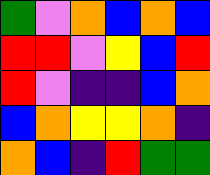[["green", "violet", "orange", "blue", "orange", "blue"], ["red", "red", "violet", "yellow", "blue", "red"], ["red", "violet", "indigo", "indigo", "blue", "orange"], ["blue", "orange", "yellow", "yellow", "orange", "indigo"], ["orange", "blue", "indigo", "red", "green", "green"]]